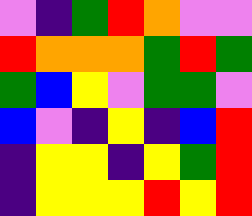[["violet", "indigo", "green", "red", "orange", "violet", "violet"], ["red", "orange", "orange", "orange", "green", "red", "green"], ["green", "blue", "yellow", "violet", "green", "green", "violet"], ["blue", "violet", "indigo", "yellow", "indigo", "blue", "red"], ["indigo", "yellow", "yellow", "indigo", "yellow", "green", "red"], ["indigo", "yellow", "yellow", "yellow", "red", "yellow", "red"]]